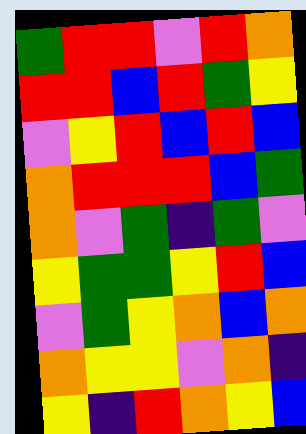[["green", "red", "red", "violet", "red", "orange"], ["red", "red", "blue", "red", "green", "yellow"], ["violet", "yellow", "red", "blue", "red", "blue"], ["orange", "red", "red", "red", "blue", "green"], ["orange", "violet", "green", "indigo", "green", "violet"], ["yellow", "green", "green", "yellow", "red", "blue"], ["violet", "green", "yellow", "orange", "blue", "orange"], ["orange", "yellow", "yellow", "violet", "orange", "indigo"], ["yellow", "indigo", "red", "orange", "yellow", "blue"]]